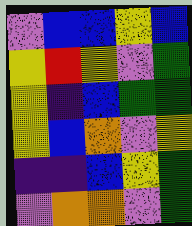[["violet", "blue", "blue", "yellow", "blue"], ["yellow", "red", "yellow", "violet", "green"], ["yellow", "indigo", "blue", "green", "green"], ["yellow", "blue", "orange", "violet", "yellow"], ["indigo", "indigo", "blue", "yellow", "green"], ["violet", "orange", "orange", "violet", "green"]]